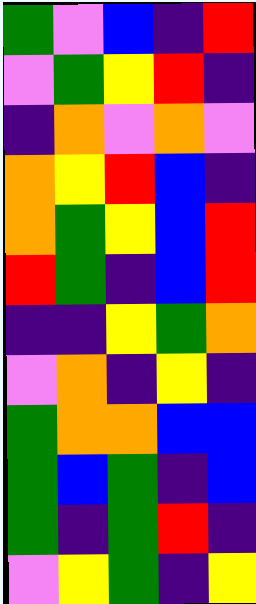[["green", "violet", "blue", "indigo", "red"], ["violet", "green", "yellow", "red", "indigo"], ["indigo", "orange", "violet", "orange", "violet"], ["orange", "yellow", "red", "blue", "indigo"], ["orange", "green", "yellow", "blue", "red"], ["red", "green", "indigo", "blue", "red"], ["indigo", "indigo", "yellow", "green", "orange"], ["violet", "orange", "indigo", "yellow", "indigo"], ["green", "orange", "orange", "blue", "blue"], ["green", "blue", "green", "indigo", "blue"], ["green", "indigo", "green", "red", "indigo"], ["violet", "yellow", "green", "indigo", "yellow"]]